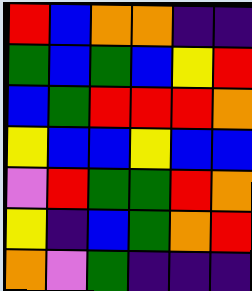[["red", "blue", "orange", "orange", "indigo", "indigo"], ["green", "blue", "green", "blue", "yellow", "red"], ["blue", "green", "red", "red", "red", "orange"], ["yellow", "blue", "blue", "yellow", "blue", "blue"], ["violet", "red", "green", "green", "red", "orange"], ["yellow", "indigo", "blue", "green", "orange", "red"], ["orange", "violet", "green", "indigo", "indigo", "indigo"]]